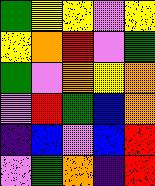[["green", "yellow", "yellow", "violet", "yellow"], ["yellow", "orange", "red", "violet", "green"], ["green", "violet", "orange", "yellow", "orange"], ["violet", "red", "green", "blue", "orange"], ["indigo", "blue", "violet", "blue", "red"], ["violet", "green", "orange", "indigo", "red"]]